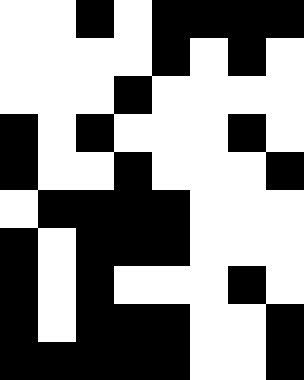[["white", "white", "black", "white", "black", "black", "black", "black"], ["white", "white", "white", "white", "black", "white", "black", "white"], ["white", "white", "white", "black", "white", "white", "white", "white"], ["black", "white", "black", "white", "white", "white", "black", "white"], ["black", "white", "white", "black", "white", "white", "white", "black"], ["white", "black", "black", "black", "black", "white", "white", "white"], ["black", "white", "black", "black", "black", "white", "white", "white"], ["black", "white", "black", "white", "white", "white", "black", "white"], ["black", "white", "black", "black", "black", "white", "white", "black"], ["black", "black", "black", "black", "black", "white", "white", "black"]]